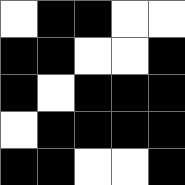[["white", "black", "black", "white", "white"], ["black", "black", "white", "white", "black"], ["black", "white", "black", "black", "black"], ["white", "black", "black", "black", "black"], ["black", "black", "white", "white", "black"]]